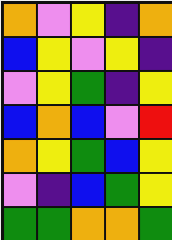[["orange", "violet", "yellow", "indigo", "orange"], ["blue", "yellow", "violet", "yellow", "indigo"], ["violet", "yellow", "green", "indigo", "yellow"], ["blue", "orange", "blue", "violet", "red"], ["orange", "yellow", "green", "blue", "yellow"], ["violet", "indigo", "blue", "green", "yellow"], ["green", "green", "orange", "orange", "green"]]